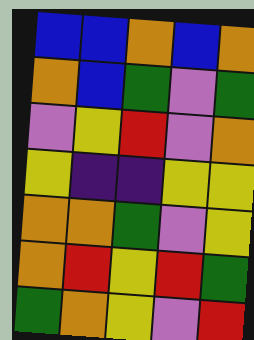[["blue", "blue", "orange", "blue", "orange"], ["orange", "blue", "green", "violet", "green"], ["violet", "yellow", "red", "violet", "orange"], ["yellow", "indigo", "indigo", "yellow", "yellow"], ["orange", "orange", "green", "violet", "yellow"], ["orange", "red", "yellow", "red", "green"], ["green", "orange", "yellow", "violet", "red"]]